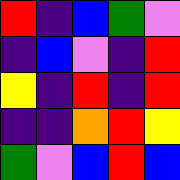[["red", "indigo", "blue", "green", "violet"], ["indigo", "blue", "violet", "indigo", "red"], ["yellow", "indigo", "red", "indigo", "red"], ["indigo", "indigo", "orange", "red", "yellow"], ["green", "violet", "blue", "red", "blue"]]